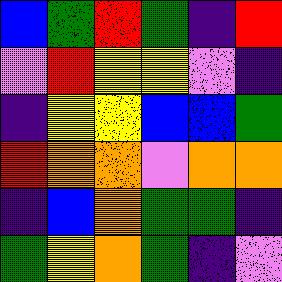[["blue", "green", "red", "green", "indigo", "red"], ["violet", "red", "yellow", "yellow", "violet", "indigo"], ["indigo", "yellow", "yellow", "blue", "blue", "green"], ["red", "orange", "orange", "violet", "orange", "orange"], ["indigo", "blue", "orange", "green", "green", "indigo"], ["green", "yellow", "orange", "green", "indigo", "violet"]]